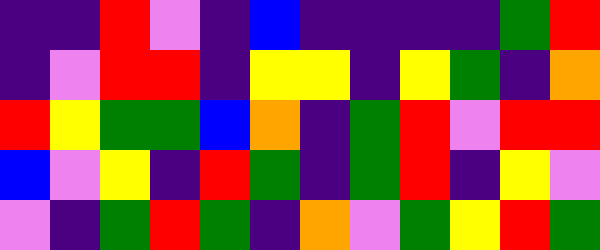[["indigo", "indigo", "red", "violet", "indigo", "blue", "indigo", "indigo", "indigo", "indigo", "green", "red"], ["indigo", "violet", "red", "red", "indigo", "yellow", "yellow", "indigo", "yellow", "green", "indigo", "orange"], ["red", "yellow", "green", "green", "blue", "orange", "indigo", "green", "red", "violet", "red", "red"], ["blue", "violet", "yellow", "indigo", "red", "green", "indigo", "green", "red", "indigo", "yellow", "violet"], ["violet", "indigo", "green", "red", "green", "indigo", "orange", "violet", "green", "yellow", "red", "green"]]